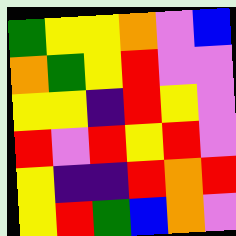[["green", "yellow", "yellow", "orange", "violet", "blue"], ["orange", "green", "yellow", "red", "violet", "violet"], ["yellow", "yellow", "indigo", "red", "yellow", "violet"], ["red", "violet", "red", "yellow", "red", "violet"], ["yellow", "indigo", "indigo", "red", "orange", "red"], ["yellow", "red", "green", "blue", "orange", "violet"]]